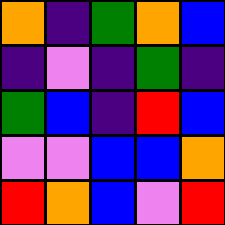[["orange", "indigo", "green", "orange", "blue"], ["indigo", "violet", "indigo", "green", "indigo"], ["green", "blue", "indigo", "red", "blue"], ["violet", "violet", "blue", "blue", "orange"], ["red", "orange", "blue", "violet", "red"]]